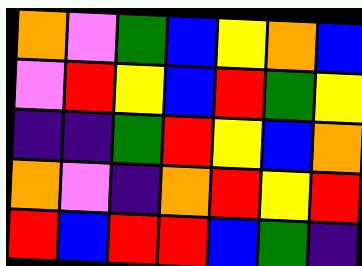[["orange", "violet", "green", "blue", "yellow", "orange", "blue"], ["violet", "red", "yellow", "blue", "red", "green", "yellow"], ["indigo", "indigo", "green", "red", "yellow", "blue", "orange"], ["orange", "violet", "indigo", "orange", "red", "yellow", "red"], ["red", "blue", "red", "red", "blue", "green", "indigo"]]